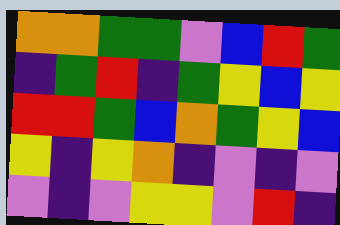[["orange", "orange", "green", "green", "violet", "blue", "red", "green"], ["indigo", "green", "red", "indigo", "green", "yellow", "blue", "yellow"], ["red", "red", "green", "blue", "orange", "green", "yellow", "blue"], ["yellow", "indigo", "yellow", "orange", "indigo", "violet", "indigo", "violet"], ["violet", "indigo", "violet", "yellow", "yellow", "violet", "red", "indigo"]]